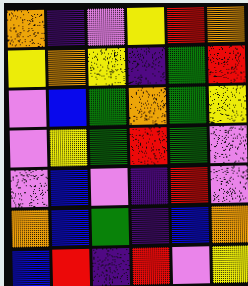[["orange", "indigo", "violet", "yellow", "red", "orange"], ["yellow", "orange", "yellow", "indigo", "green", "red"], ["violet", "blue", "green", "orange", "green", "yellow"], ["violet", "yellow", "green", "red", "green", "violet"], ["violet", "blue", "violet", "indigo", "red", "violet"], ["orange", "blue", "green", "indigo", "blue", "orange"], ["blue", "red", "indigo", "red", "violet", "yellow"]]